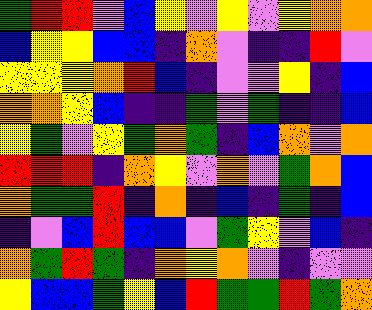[["green", "red", "red", "violet", "blue", "yellow", "violet", "yellow", "violet", "yellow", "orange", "orange"], ["blue", "yellow", "yellow", "blue", "blue", "indigo", "orange", "violet", "indigo", "indigo", "red", "violet"], ["yellow", "yellow", "yellow", "orange", "red", "blue", "indigo", "violet", "violet", "yellow", "indigo", "blue"], ["orange", "orange", "yellow", "blue", "indigo", "indigo", "green", "violet", "green", "indigo", "indigo", "blue"], ["yellow", "green", "violet", "yellow", "green", "orange", "green", "indigo", "blue", "orange", "violet", "orange"], ["red", "red", "red", "indigo", "orange", "yellow", "violet", "orange", "violet", "green", "orange", "blue"], ["orange", "green", "green", "red", "indigo", "orange", "indigo", "blue", "indigo", "green", "indigo", "blue"], ["indigo", "violet", "blue", "red", "blue", "blue", "violet", "green", "yellow", "violet", "blue", "indigo"], ["orange", "green", "red", "green", "indigo", "orange", "yellow", "orange", "violet", "indigo", "violet", "violet"], ["yellow", "blue", "blue", "green", "yellow", "blue", "red", "green", "green", "red", "green", "orange"]]